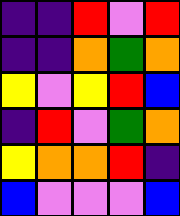[["indigo", "indigo", "red", "violet", "red"], ["indigo", "indigo", "orange", "green", "orange"], ["yellow", "violet", "yellow", "red", "blue"], ["indigo", "red", "violet", "green", "orange"], ["yellow", "orange", "orange", "red", "indigo"], ["blue", "violet", "violet", "violet", "blue"]]